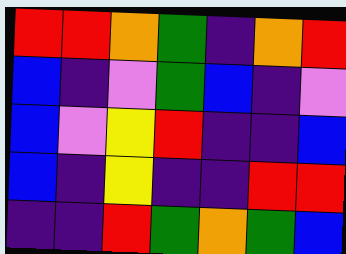[["red", "red", "orange", "green", "indigo", "orange", "red"], ["blue", "indigo", "violet", "green", "blue", "indigo", "violet"], ["blue", "violet", "yellow", "red", "indigo", "indigo", "blue"], ["blue", "indigo", "yellow", "indigo", "indigo", "red", "red"], ["indigo", "indigo", "red", "green", "orange", "green", "blue"]]